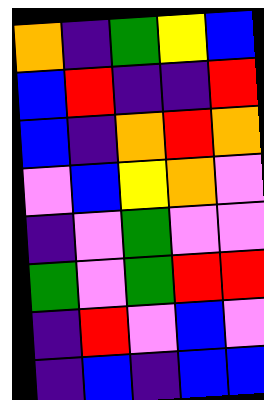[["orange", "indigo", "green", "yellow", "blue"], ["blue", "red", "indigo", "indigo", "red"], ["blue", "indigo", "orange", "red", "orange"], ["violet", "blue", "yellow", "orange", "violet"], ["indigo", "violet", "green", "violet", "violet"], ["green", "violet", "green", "red", "red"], ["indigo", "red", "violet", "blue", "violet"], ["indigo", "blue", "indigo", "blue", "blue"]]